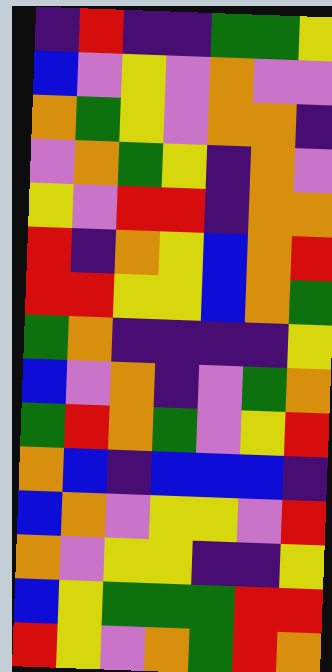[["indigo", "red", "indigo", "indigo", "green", "green", "yellow"], ["blue", "violet", "yellow", "violet", "orange", "violet", "violet"], ["orange", "green", "yellow", "violet", "orange", "orange", "indigo"], ["violet", "orange", "green", "yellow", "indigo", "orange", "violet"], ["yellow", "violet", "red", "red", "indigo", "orange", "orange"], ["red", "indigo", "orange", "yellow", "blue", "orange", "red"], ["red", "red", "yellow", "yellow", "blue", "orange", "green"], ["green", "orange", "indigo", "indigo", "indigo", "indigo", "yellow"], ["blue", "violet", "orange", "indigo", "violet", "green", "orange"], ["green", "red", "orange", "green", "violet", "yellow", "red"], ["orange", "blue", "indigo", "blue", "blue", "blue", "indigo"], ["blue", "orange", "violet", "yellow", "yellow", "violet", "red"], ["orange", "violet", "yellow", "yellow", "indigo", "indigo", "yellow"], ["blue", "yellow", "green", "green", "green", "red", "red"], ["red", "yellow", "violet", "orange", "green", "red", "orange"]]